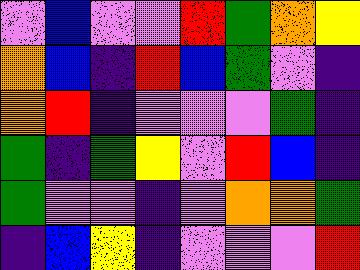[["violet", "blue", "violet", "violet", "red", "green", "orange", "yellow"], ["orange", "blue", "indigo", "red", "blue", "green", "violet", "indigo"], ["orange", "red", "indigo", "violet", "violet", "violet", "green", "indigo"], ["green", "indigo", "green", "yellow", "violet", "red", "blue", "indigo"], ["green", "violet", "violet", "indigo", "violet", "orange", "orange", "green"], ["indigo", "blue", "yellow", "indigo", "violet", "violet", "violet", "red"]]